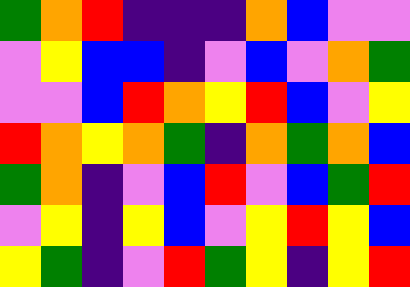[["green", "orange", "red", "indigo", "indigo", "indigo", "orange", "blue", "violet", "violet"], ["violet", "yellow", "blue", "blue", "indigo", "violet", "blue", "violet", "orange", "green"], ["violet", "violet", "blue", "red", "orange", "yellow", "red", "blue", "violet", "yellow"], ["red", "orange", "yellow", "orange", "green", "indigo", "orange", "green", "orange", "blue"], ["green", "orange", "indigo", "violet", "blue", "red", "violet", "blue", "green", "red"], ["violet", "yellow", "indigo", "yellow", "blue", "violet", "yellow", "red", "yellow", "blue"], ["yellow", "green", "indigo", "violet", "red", "green", "yellow", "indigo", "yellow", "red"]]